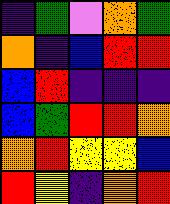[["indigo", "green", "violet", "orange", "green"], ["orange", "indigo", "blue", "red", "red"], ["blue", "red", "indigo", "indigo", "indigo"], ["blue", "green", "red", "red", "orange"], ["orange", "red", "yellow", "yellow", "blue"], ["red", "yellow", "indigo", "orange", "red"]]